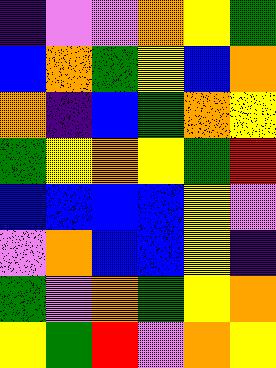[["indigo", "violet", "violet", "orange", "yellow", "green"], ["blue", "orange", "green", "yellow", "blue", "orange"], ["orange", "indigo", "blue", "green", "orange", "yellow"], ["green", "yellow", "orange", "yellow", "green", "red"], ["blue", "blue", "blue", "blue", "yellow", "violet"], ["violet", "orange", "blue", "blue", "yellow", "indigo"], ["green", "violet", "orange", "green", "yellow", "orange"], ["yellow", "green", "red", "violet", "orange", "yellow"]]